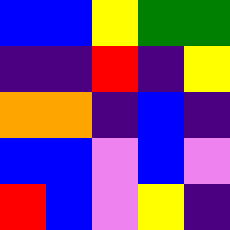[["blue", "blue", "yellow", "green", "green"], ["indigo", "indigo", "red", "indigo", "yellow"], ["orange", "orange", "indigo", "blue", "indigo"], ["blue", "blue", "violet", "blue", "violet"], ["red", "blue", "violet", "yellow", "indigo"]]